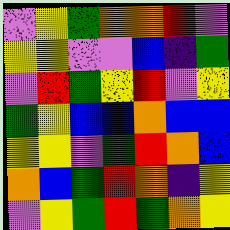[["violet", "yellow", "green", "orange", "orange", "red", "violet"], ["yellow", "yellow", "violet", "violet", "blue", "indigo", "green"], ["violet", "red", "green", "yellow", "red", "violet", "yellow"], ["green", "yellow", "blue", "blue", "orange", "blue", "blue"], ["yellow", "yellow", "violet", "green", "red", "orange", "blue"], ["orange", "blue", "green", "red", "orange", "indigo", "yellow"], ["violet", "yellow", "green", "red", "green", "orange", "yellow"]]